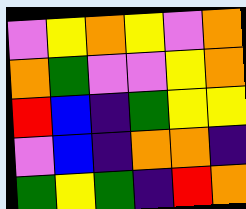[["violet", "yellow", "orange", "yellow", "violet", "orange"], ["orange", "green", "violet", "violet", "yellow", "orange"], ["red", "blue", "indigo", "green", "yellow", "yellow"], ["violet", "blue", "indigo", "orange", "orange", "indigo"], ["green", "yellow", "green", "indigo", "red", "orange"]]